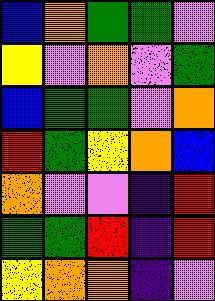[["blue", "orange", "green", "green", "violet"], ["yellow", "violet", "orange", "violet", "green"], ["blue", "green", "green", "violet", "orange"], ["red", "green", "yellow", "orange", "blue"], ["orange", "violet", "violet", "indigo", "red"], ["green", "green", "red", "indigo", "red"], ["yellow", "orange", "orange", "indigo", "violet"]]